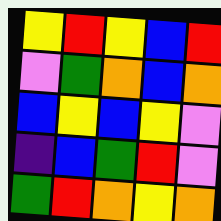[["yellow", "red", "yellow", "blue", "red"], ["violet", "green", "orange", "blue", "orange"], ["blue", "yellow", "blue", "yellow", "violet"], ["indigo", "blue", "green", "red", "violet"], ["green", "red", "orange", "yellow", "orange"]]